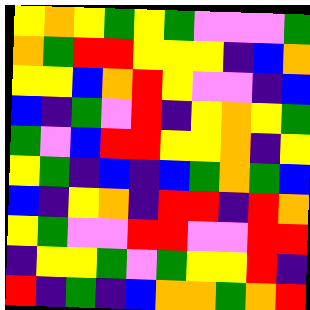[["yellow", "orange", "yellow", "green", "yellow", "green", "violet", "violet", "violet", "green"], ["orange", "green", "red", "red", "yellow", "yellow", "yellow", "indigo", "blue", "orange"], ["yellow", "yellow", "blue", "orange", "red", "yellow", "violet", "violet", "indigo", "blue"], ["blue", "indigo", "green", "violet", "red", "indigo", "yellow", "orange", "yellow", "green"], ["green", "violet", "blue", "red", "red", "yellow", "yellow", "orange", "indigo", "yellow"], ["yellow", "green", "indigo", "blue", "indigo", "blue", "green", "orange", "green", "blue"], ["blue", "indigo", "yellow", "orange", "indigo", "red", "red", "indigo", "red", "orange"], ["yellow", "green", "violet", "violet", "red", "red", "violet", "violet", "red", "red"], ["indigo", "yellow", "yellow", "green", "violet", "green", "yellow", "yellow", "red", "indigo"], ["red", "indigo", "green", "indigo", "blue", "orange", "orange", "green", "orange", "red"]]